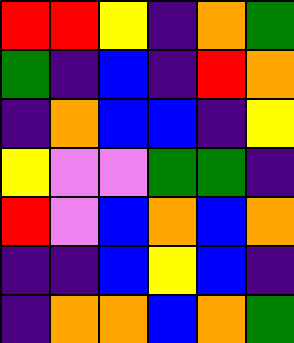[["red", "red", "yellow", "indigo", "orange", "green"], ["green", "indigo", "blue", "indigo", "red", "orange"], ["indigo", "orange", "blue", "blue", "indigo", "yellow"], ["yellow", "violet", "violet", "green", "green", "indigo"], ["red", "violet", "blue", "orange", "blue", "orange"], ["indigo", "indigo", "blue", "yellow", "blue", "indigo"], ["indigo", "orange", "orange", "blue", "orange", "green"]]